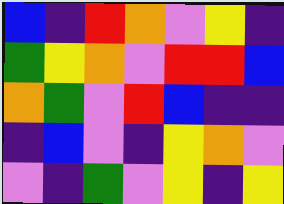[["blue", "indigo", "red", "orange", "violet", "yellow", "indigo"], ["green", "yellow", "orange", "violet", "red", "red", "blue"], ["orange", "green", "violet", "red", "blue", "indigo", "indigo"], ["indigo", "blue", "violet", "indigo", "yellow", "orange", "violet"], ["violet", "indigo", "green", "violet", "yellow", "indigo", "yellow"]]